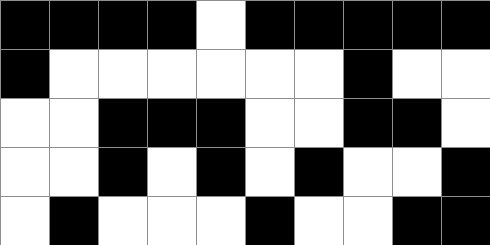[["black", "black", "black", "black", "white", "black", "black", "black", "black", "black"], ["black", "white", "white", "white", "white", "white", "white", "black", "white", "white"], ["white", "white", "black", "black", "black", "white", "white", "black", "black", "white"], ["white", "white", "black", "white", "black", "white", "black", "white", "white", "black"], ["white", "black", "white", "white", "white", "black", "white", "white", "black", "black"]]